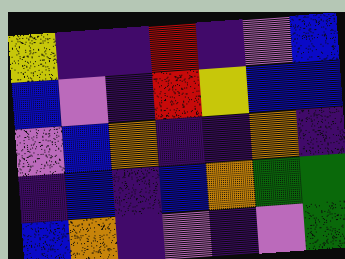[["yellow", "indigo", "indigo", "red", "indigo", "violet", "blue"], ["blue", "violet", "indigo", "red", "yellow", "blue", "blue"], ["violet", "blue", "orange", "indigo", "indigo", "orange", "indigo"], ["indigo", "blue", "indigo", "blue", "orange", "green", "green"], ["blue", "orange", "indigo", "violet", "indigo", "violet", "green"]]